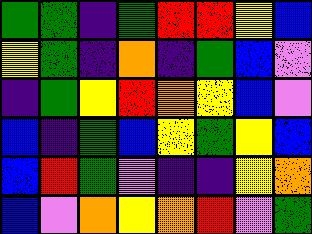[["green", "green", "indigo", "green", "red", "red", "yellow", "blue"], ["yellow", "green", "indigo", "orange", "indigo", "green", "blue", "violet"], ["indigo", "green", "yellow", "red", "orange", "yellow", "blue", "violet"], ["blue", "indigo", "green", "blue", "yellow", "green", "yellow", "blue"], ["blue", "red", "green", "violet", "indigo", "indigo", "yellow", "orange"], ["blue", "violet", "orange", "yellow", "orange", "red", "violet", "green"]]